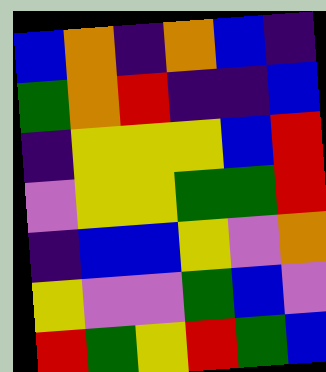[["blue", "orange", "indigo", "orange", "blue", "indigo"], ["green", "orange", "red", "indigo", "indigo", "blue"], ["indigo", "yellow", "yellow", "yellow", "blue", "red"], ["violet", "yellow", "yellow", "green", "green", "red"], ["indigo", "blue", "blue", "yellow", "violet", "orange"], ["yellow", "violet", "violet", "green", "blue", "violet"], ["red", "green", "yellow", "red", "green", "blue"]]